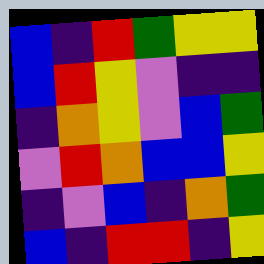[["blue", "indigo", "red", "green", "yellow", "yellow"], ["blue", "red", "yellow", "violet", "indigo", "indigo"], ["indigo", "orange", "yellow", "violet", "blue", "green"], ["violet", "red", "orange", "blue", "blue", "yellow"], ["indigo", "violet", "blue", "indigo", "orange", "green"], ["blue", "indigo", "red", "red", "indigo", "yellow"]]